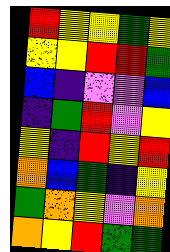[["red", "yellow", "yellow", "green", "yellow"], ["yellow", "yellow", "red", "red", "green"], ["blue", "indigo", "violet", "violet", "blue"], ["indigo", "green", "red", "violet", "yellow"], ["yellow", "indigo", "red", "yellow", "red"], ["orange", "blue", "green", "indigo", "yellow"], ["green", "orange", "yellow", "violet", "orange"], ["orange", "yellow", "red", "green", "green"]]